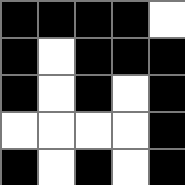[["black", "black", "black", "black", "white"], ["black", "white", "black", "black", "black"], ["black", "white", "black", "white", "black"], ["white", "white", "white", "white", "black"], ["black", "white", "black", "white", "black"]]